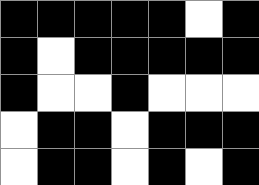[["black", "black", "black", "black", "black", "white", "black"], ["black", "white", "black", "black", "black", "black", "black"], ["black", "white", "white", "black", "white", "white", "white"], ["white", "black", "black", "white", "black", "black", "black"], ["white", "black", "black", "white", "black", "white", "black"]]